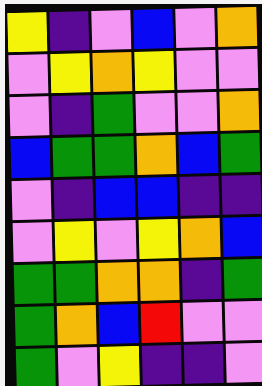[["yellow", "indigo", "violet", "blue", "violet", "orange"], ["violet", "yellow", "orange", "yellow", "violet", "violet"], ["violet", "indigo", "green", "violet", "violet", "orange"], ["blue", "green", "green", "orange", "blue", "green"], ["violet", "indigo", "blue", "blue", "indigo", "indigo"], ["violet", "yellow", "violet", "yellow", "orange", "blue"], ["green", "green", "orange", "orange", "indigo", "green"], ["green", "orange", "blue", "red", "violet", "violet"], ["green", "violet", "yellow", "indigo", "indigo", "violet"]]